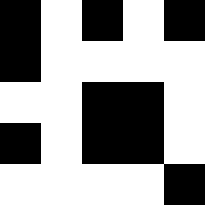[["black", "white", "black", "white", "black"], ["black", "white", "white", "white", "white"], ["white", "white", "black", "black", "white"], ["black", "white", "black", "black", "white"], ["white", "white", "white", "white", "black"]]